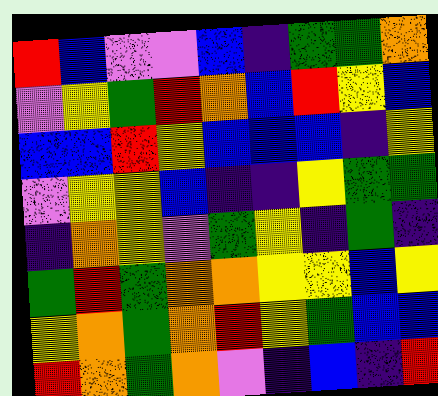[["red", "blue", "violet", "violet", "blue", "indigo", "green", "green", "orange"], ["violet", "yellow", "green", "red", "orange", "blue", "red", "yellow", "blue"], ["blue", "blue", "red", "yellow", "blue", "blue", "blue", "indigo", "yellow"], ["violet", "yellow", "yellow", "blue", "indigo", "indigo", "yellow", "green", "green"], ["indigo", "orange", "yellow", "violet", "green", "yellow", "indigo", "green", "indigo"], ["green", "red", "green", "orange", "orange", "yellow", "yellow", "blue", "yellow"], ["yellow", "orange", "green", "orange", "red", "yellow", "green", "blue", "blue"], ["red", "orange", "green", "orange", "violet", "indigo", "blue", "indigo", "red"]]